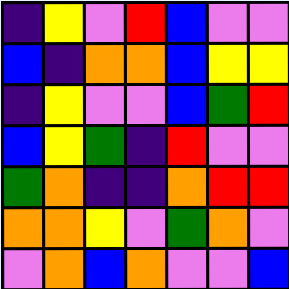[["indigo", "yellow", "violet", "red", "blue", "violet", "violet"], ["blue", "indigo", "orange", "orange", "blue", "yellow", "yellow"], ["indigo", "yellow", "violet", "violet", "blue", "green", "red"], ["blue", "yellow", "green", "indigo", "red", "violet", "violet"], ["green", "orange", "indigo", "indigo", "orange", "red", "red"], ["orange", "orange", "yellow", "violet", "green", "orange", "violet"], ["violet", "orange", "blue", "orange", "violet", "violet", "blue"]]